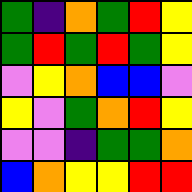[["green", "indigo", "orange", "green", "red", "yellow"], ["green", "red", "green", "red", "green", "yellow"], ["violet", "yellow", "orange", "blue", "blue", "violet"], ["yellow", "violet", "green", "orange", "red", "yellow"], ["violet", "violet", "indigo", "green", "green", "orange"], ["blue", "orange", "yellow", "yellow", "red", "red"]]